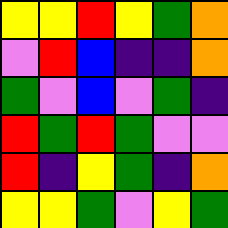[["yellow", "yellow", "red", "yellow", "green", "orange"], ["violet", "red", "blue", "indigo", "indigo", "orange"], ["green", "violet", "blue", "violet", "green", "indigo"], ["red", "green", "red", "green", "violet", "violet"], ["red", "indigo", "yellow", "green", "indigo", "orange"], ["yellow", "yellow", "green", "violet", "yellow", "green"]]